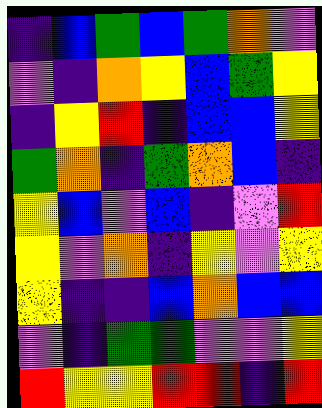[["indigo", "blue", "green", "blue", "green", "orange", "violet"], ["violet", "indigo", "orange", "yellow", "blue", "green", "yellow"], ["indigo", "yellow", "red", "indigo", "blue", "blue", "yellow"], ["green", "orange", "indigo", "green", "orange", "blue", "indigo"], ["yellow", "blue", "violet", "blue", "indigo", "violet", "red"], ["yellow", "violet", "orange", "indigo", "yellow", "violet", "yellow"], ["yellow", "indigo", "indigo", "blue", "orange", "blue", "blue"], ["violet", "indigo", "green", "green", "violet", "violet", "yellow"], ["red", "yellow", "yellow", "red", "red", "indigo", "red"]]